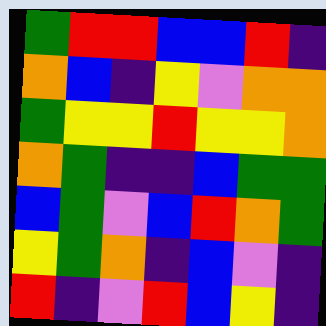[["green", "red", "red", "blue", "blue", "red", "indigo"], ["orange", "blue", "indigo", "yellow", "violet", "orange", "orange"], ["green", "yellow", "yellow", "red", "yellow", "yellow", "orange"], ["orange", "green", "indigo", "indigo", "blue", "green", "green"], ["blue", "green", "violet", "blue", "red", "orange", "green"], ["yellow", "green", "orange", "indigo", "blue", "violet", "indigo"], ["red", "indigo", "violet", "red", "blue", "yellow", "indigo"]]